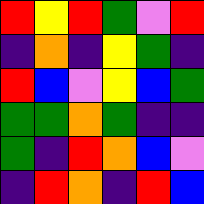[["red", "yellow", "red", "green", "violet", "red"], ["indigo", "orange", "indigo", "yellow", "green", "indigo"], ["red", "blue", "violet", "yellow", "blue", "green"], ["green", "green", "orange", "green", "indigo", "indigo"], ["green", "indigo", "red", "orange", "blue", "violet"], ["indigo", "red", "orange", "indigo", "red", "blue"]]